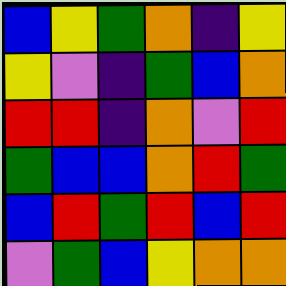[["blue", "yellow", "green", "orange", "indigo", "yellow"], ["yellow", "violet", "indigo", "green", "blue", "orange"], ["red", "red", "indigo", "orange", "violet", "red"], ["green", "blue", "blue", "orange", "red", "green"], ["blue", "red", "green", "red", "blue", "red"], ["violet", "green", "blue", "yellow", "orange", "orange"]]